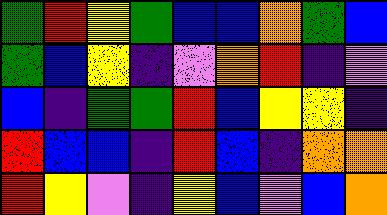[["green", "red", "yellow", "green", "blue", "blue", "orange", "green", "blue"], ["green", "blue", "yellow", "indigo", "violet", "orange", "red", "indigo", "violet"], ["blue", "indigo", "green", "green", "red", "blue", "yellow", "yellow", "indigo"], ["red", "blue", "blue", "indigo", "red", "blue", "indigo", "orange", "orange"], ["red", "yellow", "violet", "indigo", "yellow", "blue", "violet", "blue", "orange"]]